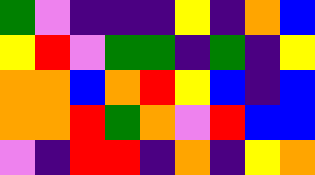[["green", "violet", "indigo", "indigo", "indigo", "yellow", "indigo", "orange", "blue"], ["yellow", "red", "violet", "green", "green", "indigo", "green", "indigo", "yellow"], ["orange", "orange", "blue", "orange", "red", "yellow", "blue", "indigo", "blue"], ["orange", "orange", "red", "green", "orange", "violet", "red", "blue", "blue"], ["violet", "indigo", "red", "red", "indigo", "orange", "indigo", "yellow", "orange"]]